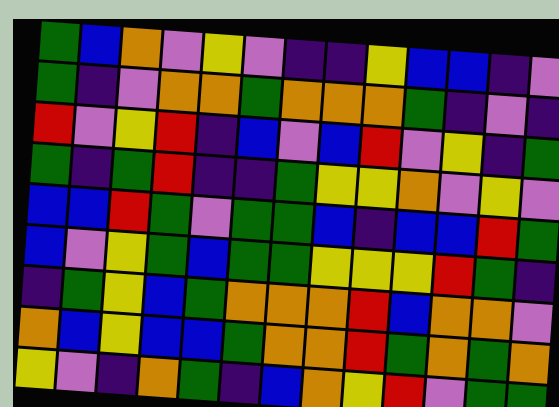[["green", "blue", "orange", "violet", "yellow", "violet", "indigo", "indigo", "yellow", "blue", "blue", "indigo", "violet"], ["green", "indigo", "violet", "orange", "orange", "green", "orange", "orange", "orange", "green", "indigo", "violet", "indigo"], ["red", "violet", "yellow", "red", "indigo", "blue", "violet", "blue", "red", "violet", "yellow", "indigo", "green"], ["green", "indigo", "green", "red", "indigo", "indigo", "green", "yellow", "yellow", "orange", "violet", "yellow", "violet"], ["blue", "blue", "red", "green", "violet", "green", "green", "blue", "indigo", "blue", "blue", "red", "green"], ["blue", "violet", "yellow", "green", "blue", "green", "green", "yellow", "yellow", "yellow", "red", "green", "indigo"], ["indigo", "green", "yellow", "blue", "green", "orange", "orange", "orange", "red", "blue", "orange", "orange", "violet"], ["orange", "blue", "yellow", "blue", "blue", "green", "orange", "orange", "red", "green", "orange", "green", "orange"], ["yellow", "violet", "indigo", "orange", "green", "indigo", "blue", "orange", "yellow", "red", "violet", "green", "green"]]